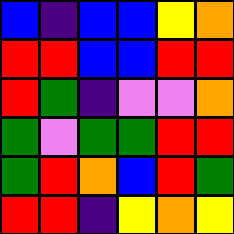[["blue", "indigo", "blue", "blue", "yellow", "orange"], ["red", "red", "blue", "blue", "red", "red"], ["red", "green", "indigo", "violet", "violet", "orange"], ["green", "violet", "green", "green", "red", "red"], ["green", "red", "orange", "blue", "red", "green"], ["red", "red", "indigo", "yellow", "orange", "yellow"]]